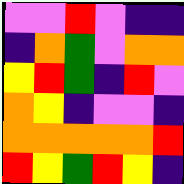[["violet", "violet", "red", "violet", "indigo", "indigo"], ["indigo", "orange", "green", "violet", "orange", "orange"], ["yellow", "red", "green", "indigo", "red", "violet"], ["orange", "yellow", "indigo", "violet", "violet", "indigo"], ["orange", "orange", "orange", "orange", "orange", "red"], ["red", "yellow", "green", "red", "yellow", "indigo"]]